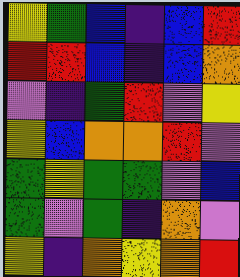[["yellow", "green", "blue", "indigo", "blue", "red"], ["red", "red", "blue", "indigo", "blue", "orange"], ["violet", "indigo", "green", "red", "violet", "yellow"], ["yellow", "blue", "orange", "orange", "red", "violet"], ["green", "yellow", "green", "green", "violet", "blue"], ["green", "violet", "green", "indigo", "orange", "violet"], ["yellow", "indigo", "orange", "yellow", "orange", "red"]]